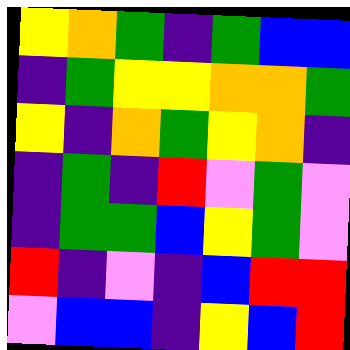[["yellow", "orange", "green", "indigo", "green", "blue", "blue"], ["indigo", "green", "yellow", "yellow", "orange", "orange", "green"], ["yellow", "indigo", "orange", "green", "yellow", "orange", "indigo"], ["indigo", "green", "indigo", "red", "violet", "green", "violet"], ["indigo", "green", "green", "blue", "yellow", "green", "violet"], ["red", "indigo", "violet", "indigo", "blue", "red", "red"], ["violet", "blue", "blue", "indigo", "yellow", "blue", "red"]]